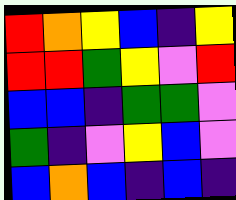[["red", "orange", "yellow", "blue", "indigo", "yellow"], ["red", "red", "green", "yellow", "violet", "red"], ["blue", "blue", "indigo", "green", "green", "violet"], ["green", "indigo", "violet", "yellow", "blue", "violet"], ["blue", "orange", "blue", "indigo", "blue", "indigo"]]